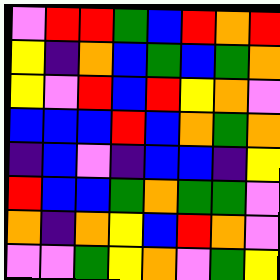[["violet", "red", "red", "green", "blue", "red", "orange", "red"], ["yellow", "indigo", "orange", "blue", "green", "blue", "green", "orange"], ["yellow", "violet", "red", "blue", "red", "yellow", "orange", "violet"], ["blue", "blue", "blue", "red", "blue", "orange", "green", "orange"], ["indigo", "blue", "violet", "indigo", "blue", "blue", "indigo", "yellow"], ["red", "blue", "blue", "green", "orange", "green", "green", "violet"], ["orange", "indigo", "orange", "yellow", "blue", "red", "orange", "violet"], ["violet", "violet", "green", "yellow", "orange", "violet", "green", "yellow"]]